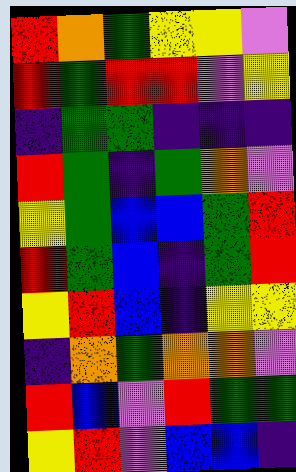[["red", "orange", "green", "yellow", "yellow", "violet"], ["red", "green", "red", "red", "violet", "yellow"], ["indigo", "green", "green", "indigo", "indigo", "indigo"], ["red", "green", "indigo", "green", "orange", "violet"], ["yellow", "green", "blue", "blue", "green", "red"], ["red", "green", "blue", "indigo", "green", "red"], ["yellow", "red", "blue", "indigo", "yellow", "yellow"], ["indigo", "orange", "green", "orange", "orange", "violet"], ["red", "blue", "violet", "red", "green", "green"], ["yellow", "red", "violet", "blue", "blue", "indigo"]]